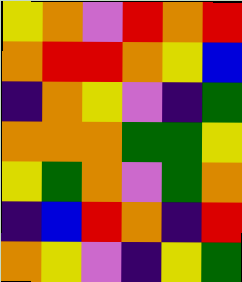[["yellow", "orange", "violet", "red", "orange", "red"], ["orange", "red", "red", "orange", "yellow", "blue"], ["indigo", "orange", "yellow", "violet", "indigo", "green"], ["orange", "orange", "orange", "green", "green", "yellow"], ["yellow", "green", "orange", "violet", "green", "orange"], ["indigo", "blue", "red", "orange", "indigo", "red"], ["orange", "yellow", "violet", "indigo", "yellow", "green"]]